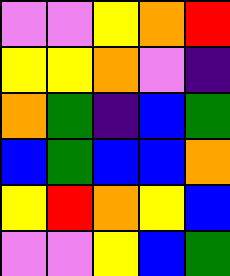[["violet", "violet", "yellow", "orange", "red"], ["yellow", "yellow", "orange", "violet", "indigo"], ["orange", "green", "indigo", "blue", "green"], ["blue", "green", "blue", "blue", "orange"], ["yellow", "red", "orange", "yellow", "blue"], ["violet", "violet", "yellow", "blue", "green"]]